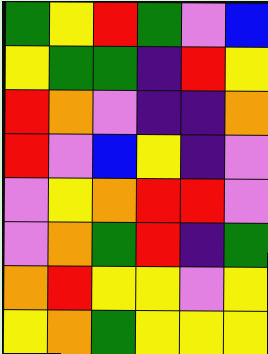[["green", "yellow", "red", "green", "violet", "blue"], ["yellow", "green", "green", "indigo", "red", "yellow"], ["red", "orange", "violet", "indigo", "indigo", "orange"], ["red", "violet", "blue", "yellow", "indigo", "violet"], ["violet", "yellow", "orange", "red", "red", "violet"], ["violet", "orange", "green", "red", "indigo", "green"], ["orange", "red", "yellow", "yellow", "violet", "yellow"], ["yellow", "orange", "green", "yellow", "yellow", "yellow"]]